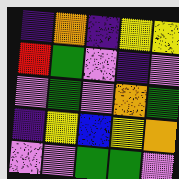[["indigo", "orange", "indigo", "yellow", "yellow"], ["red", "green", "violet", "indigo", "violet"], ["violet", "green", "violet", "orange", "green"], ["indigo", "yellow", "blue", "yellow", "orange"], ["violet", "violet", "green", "green", "violet"]]